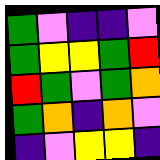[["green", "violet", "indigo", "indigo", "violet"], ["green", "yellow", "yellow", "green", "red"], ["red", "green", "violet", "green", "orange"], ["green", "orange", "indigo", "orange", "violet"], ["indigo", "violet", "yellow", "yellow", "indigo"]]